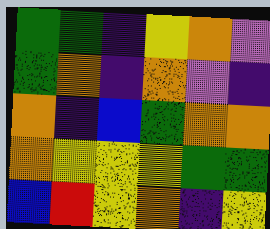[["green", "green", "indigo", "yellow", "orange", "violet"], ["green", "orange", "indigo", "orange", "violet", "indigo"], ["orange", "indigo", "blue", "green", "orange", "orange"], ["orange", "yellow", "yellow", "yellow", "green", "green"], ["blue", "red", "yellow", "orange", "indigo", "yellow"]]